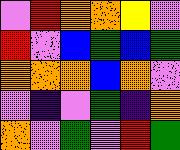[["violet", "red", "orange", "orange", "yellow", "violet"], ["red", "violet", "blue", "green", "blue", "green"], ["orange", "orange", "orange", "blue", "orange", "violet"], ["violet", "indigo", "violet", "green", "indigo", "orange"], ["orange", "violet", "green", "violet", "red", "green"]]